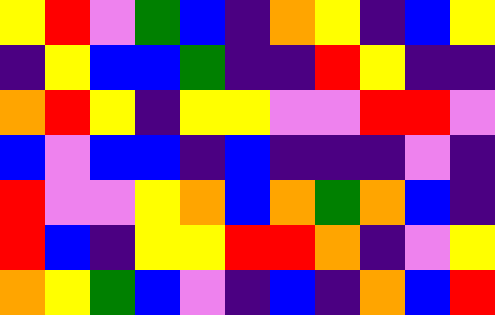[["yellow", "red", "violet", "green", "blue", "indigo", "orange", "yellow", "indigo", "blue", "yellow"], ["indigo", "yellow", "blue", "blue", "green", "indigo", "indigo", "red", "yellow", "indigo", "indigo"], ["orange", "red", "yellow", "indigo", "yellow", "yellow", "violet", "violet", "red", "red", "violet"], ["blue", "violet", "blue", "blue", "indigo", "blue", "indigo", "indigo", "indigo", "violet", "indigo"], ["red", "violet", "violet", "yellow", "orange", "blue", "orange", "green", "orange", "blue", "indigo"], ["red", "blue", "indigo", "yellow", "yellow", "red", "red", "orange", "indigo", "violet", "yellow"], ["orange", "yellow", "green", "blue", "violet", "indigo", "blue", "indigo", "orange", "blue", "red"]]